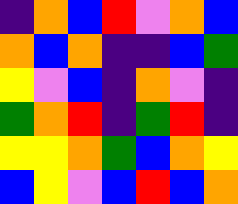[["indigo", "orange", "blue", "red", "violet", "orange", "blue"], ["orange", "blue", "orange", "indigo", "indigo", "blue", "green"], ["yellow", "violet", "blue", "indigo", "orange", "violet", "indigo"], ["green", "orange", "red", "indigo", "green", "red", "indigo"], ["yellow", "yellow", "orange", "green", "blue", "orange", "yellow"], ["blue", "yellow", "violet", "blue", "red", "blue", "orange"]]